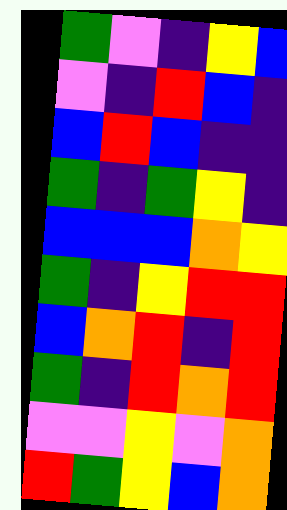[["green", "violet", "indigo", "yellow", "blue"], ["violet", "indigo", "red", "blue", "indigo"], ["blue", "red", "blue", "indigo", "indigo"], ["green", "indigo", "green", "yellow", "indigo"], ["blue", "blue", "blue", "orange", "yellow"], ["green", "indigo", "yellow", "red", "red"], ["blue", "orange", "red", "indigo", "red"], ["green", "indigo", "red", "orange", "red"], ["violet", "violet", "yellow", "violet", "orange"], ["red", "green", "yellow", "blue", "orange"]]